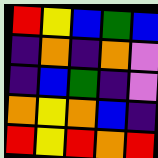[["red", "yellow", "blue", "green", "blue"], ["indigo", "orange", "indigo", "orange", "violet"], ["indigo", "blue", "green", "indigo", "violet"], ["orange", "yellow", "orange", "blue", "indigo"], ["red", "yellow", "red", "orange", "red"]]